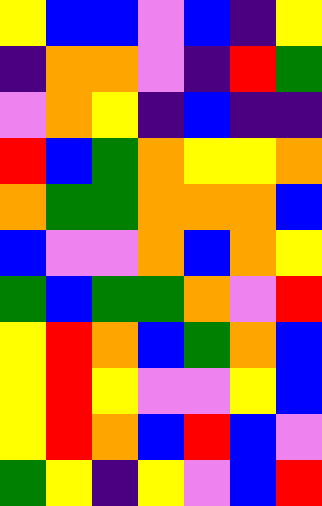[["yellow", "blue", "blue", "violet", "blue", "indigo", "yellow"], ["indigo", "orange", "orange", "violet", "indigo", "red", "green"], ["violet", "orange", "yellow", "indigo", "blue", "indigo", "indigo"], ["red", "blue", "green", "orange", "yellow", "yellow", "orange"], ["orange", "green", "green", "orange", "orange", "orange", "blue"], ["blue", "violet", "violet", "orange", "blue", "orange", "yellow"], ["green", "blue", "green", "green", "orange", "violet", "red"], ["yellow", "red", "orange", "blue", "green", "orange", "blue"], ["yellow", "red", "yellow", "violet", "violet", "yellow", "blue"], ["yellow", "red", "orange", "blue", "red", "blue", "violet"], ["green", "yellow", "indigo", "yellow", "violet", "blue", "red"]]